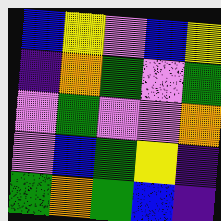[["blue", "yellow", "violet", "blue", "yellow"], ["indigo", "orange", "green", "violet", "green"], ["violet", "green", "violet", "violet", "orange"], ["violet", "blue", "green", "yellow", "indigo"], ["green", "orange", "green", "blue", "indigo"]]